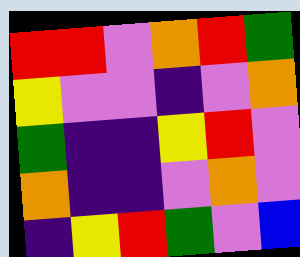[["red", "red", "violet", "orange", "red", "green"], ["yellow", "violet", "violet", "indigo", "violet", "orange"], ["green", "indigo", "indigo", "yellow", "red", "violet"], ["orange", "indigo", "indigo", "violet", "orange", "violet"], ["indigo", "yellow", "red", "green", "violet", "blue"]]